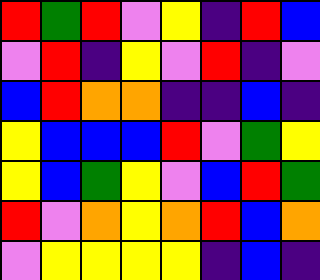[["red", "green", "red", "violet", "yellow", "indigo", "red", "blue"], ["violet", "red", "indigo", "yellow", "violet", "red", "indigo", "violet"], ["blue", "red", "orange", "orange", "indigo", "indigo", "blue", "indigo"], ["yellow", "blue", "blue", "blue", "red", "violet", "green", "yellow"], ["yellow", "blue", "green", "yellow", "violet", "blue", "red", "green"], ["red", "violet", "orange", "yellow", "orange", "red", "blue", "orange"], ["violet", "yellow", "yellow", "yellow", "yellow", "indigo", "blue", "indigo"]]